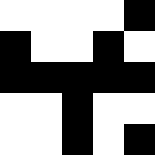[["white", "white", "white", "white", "black"], ["black", "white", "white", "black", "white"], ["black", "black", "black", "black", "black"], ["white", "white", "black", "white", "white"], ["white", "white", "black", "white", "black"]]